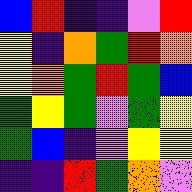[["blue", "red", "indigo", "indigo", "violet", "red"], ["yellow", "indigo", "orange", "green", "red", "orange"], ["yellow", "orange", "green", "red", "green", "blue"], ["green", "yellow", "green", "violet", "green", "yellow"], ["green", "blue", "indigo", "violet", "yellow", "yellow"], ["indigo", "indigo", "red", "green", "orange", "violet"]]